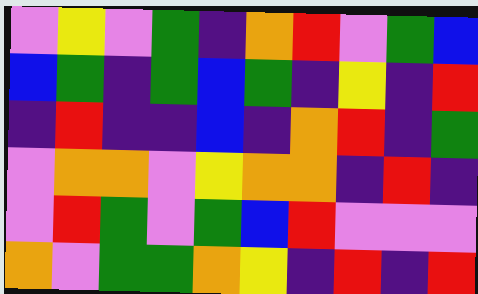[["violet", "yellow", "violet", "green", "indigo", "orange", "red", "violet", "green", "blue"], ["blue", "green", "indigo", "green", "blue", "green", "indigo", "yellow", "indigo", "red"], ["indigo", "red", "indigo", "indigo", "blue", "indigo", "orange", "red", "indigo", "green"], ["violet", "orange", "orange", "violet", "yellow", "orange", "orange", "indigo", "red", "indigo"], ["violet", "red", "green", "violet", "green", "blue", "red", "violet", "violet", "violet"], ["orange", "violet", "green", "green", "orange", "yellow", "indigo", "red", "indigo", "red"]]